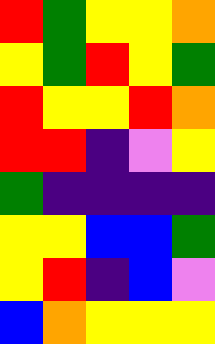[["red", "green", "yellow", "yellow", "orange"], ["yellow", "green", "red", "yellow", "green"], ["red", "yellow", "yellow", "red", "orange"], ["red", "red", "indigo", "violet", "yellow"], ["green", "indigo", "indigo", "indigo", "indigo"], ["yellow", "yellow", "blue", "blue", "green"], ["yellow", "red", "indigo", "blue", "violet"], ["blue", "orange", "yellow", "yellow", "yellow"]]